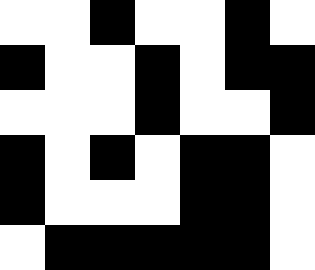[["white", "white", "black", "white", "white", "black", "white"], ["black", "white", "white", "black", "white", "black", "black"], ["white", "white", "white", "black", "white", "white", "black"], ["black", "white", "black", "white", "black", "black", "white"], ["black", "white", "white", "white", "black", "black", "white"], ["white", "black", "black", "black", "black", "black", "white"]]